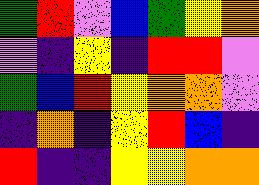[["green", "red", "violet", "blue", "green", "yellow", "orange"], ["violet", "indigo", "yellow", "indigo", "red", "red", "violet"], ["green", "blue", "red", "yellow", "orange", "orange", "violet"], ["indigo", "orange", "indigo", "yellow", "red", "blue", "indigo"], ["red", "indigo", "indigo", "yellow", "yellow", "orange", "orange"]]